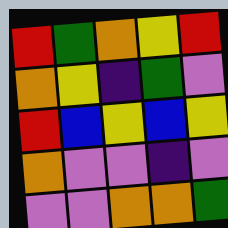[["red", "green", "orange", "yellow", "red"], ["orange", "yellow", "indigo", "green", "violet"], ["red", "blue", "yellow", "blue", "yellow"], ["orange", "violet", "violet", "indigo", "violet"], ["violet", "violet", "orange", "orange", "green"]]